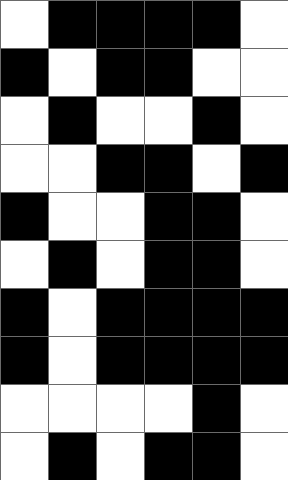[["white", "black", "black", "black", "black", "white"], ["black", "white", "black", "black", "white", "white"], ["white", "black", "white", "white", "black", "white"], ["white", "white", "black", "black", "white", "black"], ["black", "white", "white", "black", "black", "white"], ["white", "black", "white", "black", "black", "white"], ["black", "white", "black", "black", "black", "black"], ["black", "white", "black", "black", "black", "black"], ["white", "white", "white", "white", "black", "white"], ["white", "black", "white", "black", "black", "white"]]